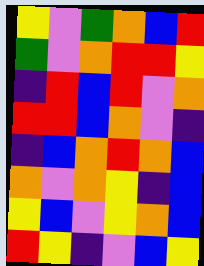[["yellow", "violet", "green", "orange", "blue", "red"], ["green", "violet", "orange", "red", "red", "yellow"], ["indigo", "red", "blue", "red", "violet", "orange"], ["red", "red", "blue", "orange", "violet", "indigo"], ["indigo", "blue", "orange", "red", "orange", "blue"], ["orange", "violet", "orange", "yellow", "indigo", "blue"], ["yellow", "blue", "violet", "yellow", "orange", "blue"], ["red", "yellow", "indigo", "violet", "blue", "yellow"]]